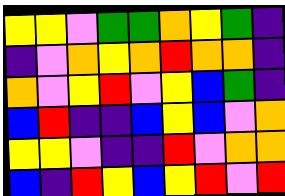[["yellow", "yellow", "violet", "green", "green", "orange", "yellow", "green", "indigo"], ["indigo", "violet", "orange", "yellow", "orange", "red", "orange", "orange", "indigo"], ["orange", "violet", "yellow", "red", "violet", "yellow", "blue", "green", "indigo"], ["blue", "red", "indigo", "indigo", "blue", "yellow", "blue", "violet", "orange"], ["yellow", "yellow", "violet", "indigo", "indigo", "red", "violet", "orange", "orange"], ["blue", "indigo", "red", "yellow", "blue", "yellow", "red", "violet", "red"]]